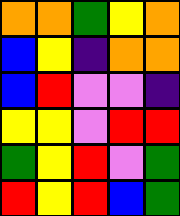[["orange", "orange", "green", "yellow", "orange"], ["blue", "yellow", "indigo", "orange", "orange"], ["blue", "red", "violet", "violet", "indigo"], ["yellow", "yellow", "violet", "red", "red"], ["green", "yellow", "red", "violet", "green"], ["red", "yellow", "red", "blue", "green"]]